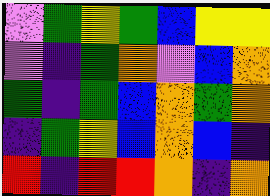[["violet", "green", "yellow", "green", "blue", "yellow", "yellow"], ["violet", "indigo", "green", "orange", "violet", "blue", "orange"], ["green", "indigo", "green", "blue", "orange", "green", "orange"], ["indigo", "green", "yellow", "blue", "orange", "blue", "indigo"], ["red", "indigo", "red", "red", "orange", "indigo", "orange"]]